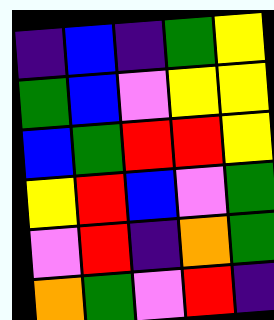[["indigo", "blue", "indigo", "green", "yellow"], ["green", "blue", "violet", "yellow", "yellow"], ["blue", "green", "red", "red", "yellow"], ["yellow", "red", "blue", "violet", "green"], ["violet", "red", "indigo", "orange", "green"], ["orange", "green", "violet", "red", "indigo"]]